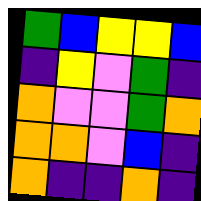[["green", "blue", "yellow", "yellow", "blue"], ["indigo", "yellow", "violet", "green", "indigo"], ["orange", "violet", "violet", "green", "orange"], ["orange", "orange", "violet", "blue", "indigo"], ["orange", "indigo", "indigo", "orange", "indigo"]]